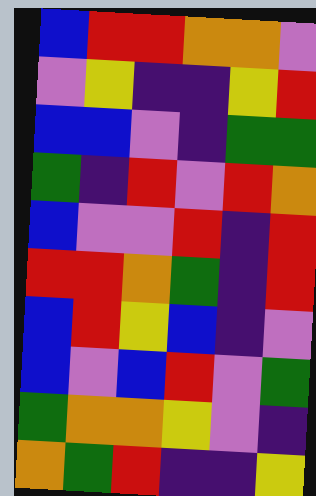[["blue", "red", "red", "orange", "orange", "violet"], ["violet", "yellow", "indigo", "indigo", "yellow", "red"], ["blue", "blue", "violet", "indigo", "green", "green"], ["green", "indigo", "red", "violet", "red", "orange"], ["blue", "violet", "violet", "red", "indigo", "red"], ["red", "red", "orange", "green", "indigo", "red"], ["blue", "red", "yellow", "blue", "indigo", "violet"], ["blue", "violet", "blue", "red", "violet", "green"], ["green", "orange", "orange", "yellow", "violet", "indigo"], ["orange", "green", "red", "indigo", "indigo", "yellow"]]